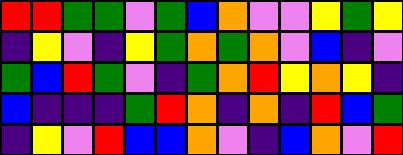[["red", "red", "green", "green", "violet", "green", "blue", "orange", "violet", "violet", "yellow", "green", "yellow"], ["indigo", "yellow", "violet", "indigo", "yellow", "green", "orange", "green", "orange", "violet", "blue", "indigo", "violet"], ["green", "blue", "red", "green", "violet", "indigo", "green", "orange", "red", "yellow", "orange", "yellow", "indigo"], ["blue", "indigo", "indigo", "indigo", "green", "red", "orange", "indigo", "orange", "indigo", "red", "blue", "green"], ["indigo", "yellow", "violet", "red", "blue", "blue", "orange", "violet", "indigo", "blue", "orange", "violet", "red"]]